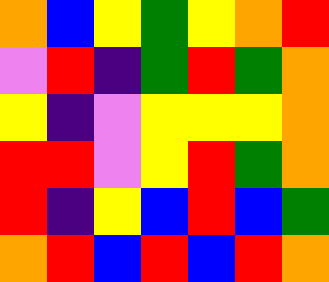[["orange", "blue", "yellow", "green", "yellow", "orange", "red"], ["violet", "red", "indigo", "green", "red", "green", "orange"], ["yellow", "indigo", "violet", "yellow", "yellow", "yellow", "orange"], ["red", "red", "violet", "yellow", "red", "green", "orange"], ["red", "indigo", "yellow", "blue", "red", "blue", "green"], ["orange", "red", "blue", "red", "blue", "red", "orange"]]